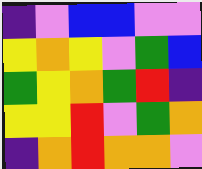[["indigo", "violet", "blue", "blue", "violet", "violet"], ["yellow", "orange", "yellow", "violet", "green", "blue"], ["green", "yellow", "orange", "green", "red", "indigo"], ["yellow", "yellow", "red", "violet", "green", "orange"], ["indigo", "orange", "red", "orange", "orange", "violet"]]